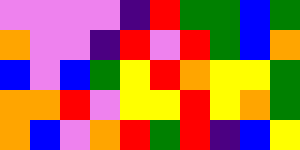[["violet", "violet", "violet", "violet", "indigo", "red", "green", "green", "blue", "green"], ["orange", "violet", "violet", "indigo", "red", "violet", "red", "green", "blue", "orange"], ["blue", "violet", "blue", "green", "yellow", "red", "orange", "yellow", "yellow", "green"], ["orange", "orange", "red", "violet", "yellow", "yellow", "red", "yellow", "orange", "green"], ["orange", "blue", "violet", "orange", "red", "green", "red", "indigo", "blue", "yellow"]]